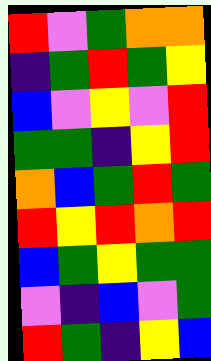[["red", "violet", "green", "orange", "orange"], ["indigo", "green", "red", "green", "yellow"], ["blue", "violet", "yellow", "violet", "red"], ["green", "green", "indigo", "yellow", "red"], ["orange", "blue", "green", "red", "green"], ["red", "yellow", "red", "orange", "red"], ["blue", "green", "yellow", "green", "green"], ["violet", "indigo", "blue", "violet", "green"], ["red", "green", "indigo", "yellow", "blue"]]